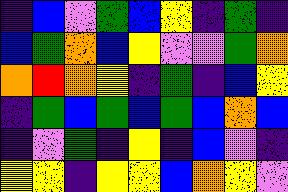[["indigo", "blue", "violet", "green", "blue", "yellow", "indigo", "green", "indigo"], ["blue", "green", "orange", "blue", "yellow", "violet", "violet", "green", "orange"], ["orange", "red", "orange", "yellow", "indigo", "green", "indigo", "blue", "yellow"], ["indigo", "green", "blue", "green", "blue", "green", "blue", "orange", "blue"], ["indigo", "violet", "green", "indigo", "yellow", "indigo", "blue", "violet", "indigo"], ["yellow", "yellow", "indigo", "yellow", "yellow", "blue", "orange", "yellow", "violet"]]